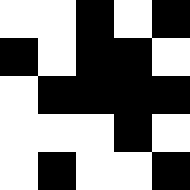[["white", "white", "black", "white", "black"], ["black", "white", "black", "black", "white"], ["white", "black", "black", "black", "black"], ["white", "white", "white", "black", "white"], ["white", "black", "white", "white", "black"]]